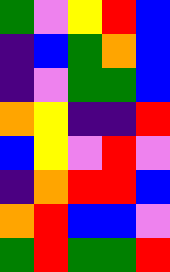[["green", "violet", "yellow", "red", "blue"], ["indigo", "blue", "green", "orange", "blue"], ["indigo", "violet", "green", "green", "blue"], ["orange", "yellow", "indigo", "indigo", "red"], ["blue", "yellow", "violet", "red", "violet"], ["indigo", "orange", "red", "red", "blue"], ["orange", "red", "blue", "blue", "violet"], ["green", "red", "green", "green", "red"]]